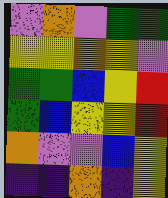[["violet", "orange", "violet", "green", "green"], ["yellow", "yellow", "orange", "yellow", "violet"], ["green", "green", "blue", "yellow", "red"], ["green", "blue", "yellow", "yellow", "red"], ["orange", "violet", "violet", "blue", "yellow"], ["indigo", "indigo", "orange", "indigo", "yellow"]]